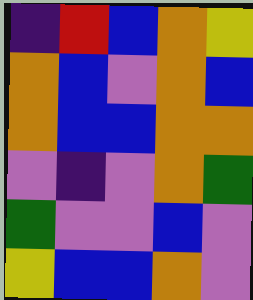[["indigo", "red", "blue", "orange", "yellow"], ["orange", "blue", "violet", "orange", "blue"], ["orange", "blue", "blue", "orange", "orange"], ["violet", "indigo", "violet", "orange", "green"], ["green", "violet", "violet", "blue", "violet"], ["yellow", "blue", "blue", "orange", "violet"]]